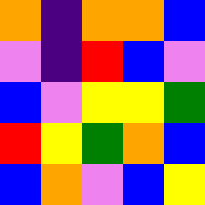[["orange", "indigo", "orange", "orange", "blue"], ["violet", "indigo", "red", "blue", "violet"], ["blue", "violet", "yellow", "yellow", "green"], ["red", "yellow", "green", "orange", "blue"], ["blue", "orange", "violet", "blue", "yellow"]]